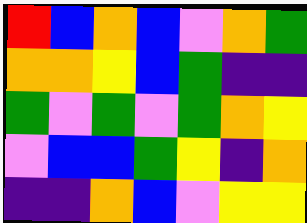[["red", "blue", "orange", "blue", "violet", "orange", "green"], ["orange", "orange", "yellow", "blue", "green", "indigo", "indigo"], ["green", "violet", "green", "violet", "green", "orange", "yellow"], ["violet", "blue", "blue", "green", "yellow", "indigo", "orange"], ["indigo", "indigo", "orange", "blue", "violet", "yellow", "yellow"]]